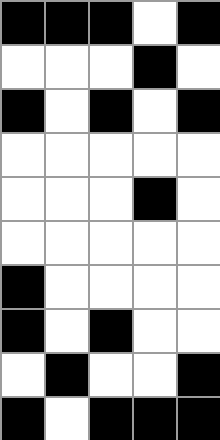[["black", "black", "black", "white", "black"], ["white", "white", "white", "black", "white"], ["black", "white", "black", "white", "black"], ["white", "white", "white", "white", "white"], ["white", "white", "white", "black", "white"], ["white", "white", "white", "white", "white"], ["black", "white", "white", "white", "white"], ["black", "white", "black", "white", "white"], ["white", "black", "white", "white", "black"], ["black", "white", "black", "black", "black"]]